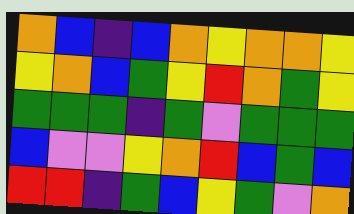[["orange", "blue", "indigo", "blue", "orange", "yellow", "orange", "orange", "yellow"], ["yellow", "orange", "blue", "green", "yellow", "red", "orange", "green", "yellow"], ["green", "green", "green", "indigo", "green", "violet", "green", "green", "green"], ["blue", "violet", "violet", "yellow", "orange", "red", "blue", "green", "blue"], ["red", "red", "indigo", "green", "blue", "yellow", "green", "violet", "orange"]]